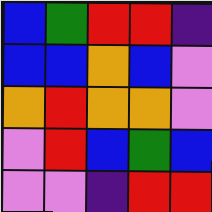[["blue", "green", "red", "red", "indigo"], ["blue", "blue", "orange", "blue", "violet"], ["orange", "red", "orange", "orange", "violet"], ["violet", "red", "blue", "green", "blue"], ["violet", "violet", "indigo", "red", "red"]]